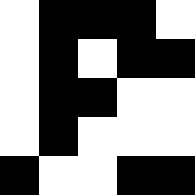[["white", "black", "black", "black", "white"], ["white", "black", "white", "black", "black"], ["white", "black", "black", "white", "white"], ["white", "black", "white", "white", "white"], ["black", "white", "white", "black", "black"]]